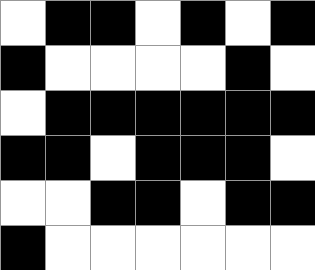[["white", "black", "black", "white", "black", "white", "black"], ["black", "white", "white", "white", "white", "black", "white"], ["white", "black", "black", "black", "black", "black", "black"], ["black", "black", "white", "black", "black", "black", "white"], ["white", "white", "black", "black", "white", "black", "black"], ["black", "white", "white", "white", "white", "white", "white"]]